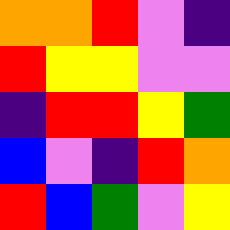[["orange", "orange", "red", "violet", "indigo"], ["red", "yellow", "yellow", "violet", "violet"], ["indigo", "red", "red", "yellow", "green"], ["blue", "violet", "indigo", "red", "orange"], ["red", "blue", "green", "violet", "yellow"]]